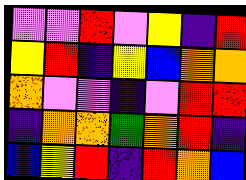[["violet", "violet", "red", "violet", "yellow", "indigo", "red"], ["yellow", "red", "indigo", "yellow", "blue", "orange", "orange"], ["orange", "violet", "violet", "indigo", "violet", "red", "red"], ["indigo", "orange", "orange", "green", "orange", "red", "indigo"], ["blue", "yellow", "red", "indigo", "red", "orange", "blue"]]